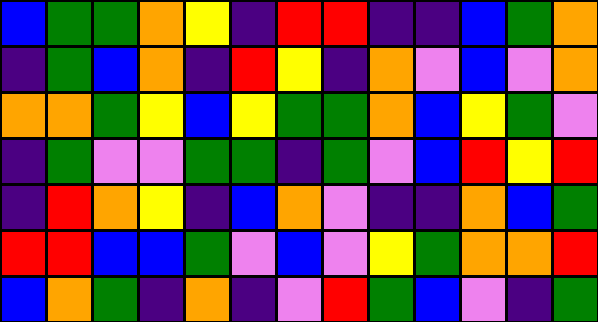[["blue", "green", "green", "orange", "yellow", "indigo", "red", "red", "indigo", "indigo", "blue", "green", "orange"], ["indigo", "green", "blue", "orange", "indigo", "red", "yellow", "indigo", "orange", "violet", "blue", "violet", "orange"], ["orange", "orange", "green", "yellow", "blue", "yellow", "green", "green", "orange", "blue", "yellow", "green", "violet"], ["indigo", "green", "violet", "violet", "green", "green", "indigo", "green", "violet", "blue", "red", "yellow", "red"], ["indigo", "red", "orange", "yellow", "indigo", "blue", "orange", "violet", "indigo", "indigo", "orange", "blue", "green"], ["red", "red", "blue", "blue", "green", "violet", "blue", "violet", "yellow", "green", "orange", "orange", "red"], ["blue", "orange", "green", "indigo", "orange", "indigo", "violet", "red", "green", "blue", "violet", "indigo", "green"]]